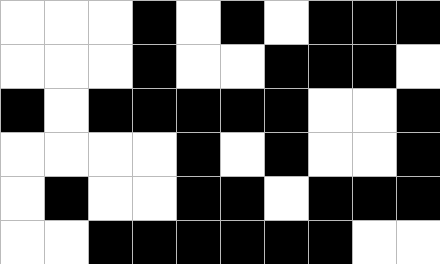[["white", "white", "white", "black", "white", "black", "white", "black", "black", "black"], ["white", "white", "white", "black", "white", "white", "black", "black", "black", "white"], ["black", "white", "black", "black", "black", "black", "black", "white", "white", "black"], ["white", "white", "white", "white", "black", "white", "black", "white", "white", "black"], ["white", "black", "white", "white", "black", "black", "white", "black", "black", "black"], ["white", "white", "black", "black", "black", "black", "black", "black", "white", "white"]]